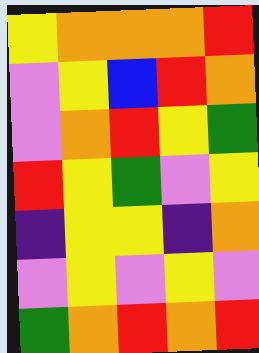[["yellow", "orange", "orange", "orange", "red"], ["violet", "yellow", "blue", "red", "orange"], ["violet", "orange", "red", "yellow", "green"], ["red", "yellow", "green", "violet", "yellow"], ["indigo", "yellow", "yellow", "indigo", "orange"], ["violet", "yellow", "violet", "yellow", "violet"], ["green", "orange", "red", "orange", "red"]]